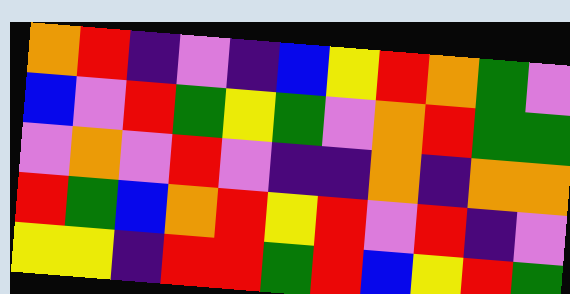[["orange", "red", "indigo", "violet", "indigo", "blue", "yellow", "red", "orange", "green", "violet"], ["blue", "violet", "red", "green", "yellow", "green", "violet", "orange", "red", "green", "green"], ["violet", "orange", "violet", "red", "violet", "indigo", "indigo", "orange", "indigo", "orange", "orange"], ["red", "green", "blue", "orange", "red", "yellow", "red", "violet", "red", "indigo", "violet"], ["yellow", "yellow", "indigo", "red", "red", "green", "red", "blue", "yellow", "red", "green"]]